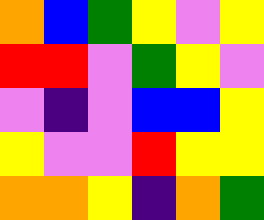[["orange", "blue", "green", "yellow", "violet", "yellow"], ["red", "red", "violet", "green", "yellow", "violet"], ["violet", "indigo", "violet", "blue", "blue", "yellow"], ["yellow", "violet", "violet", "red", "yellow", "yellow"], ["orange", "orange", "yellow", "indigo", "orange", "green"]]